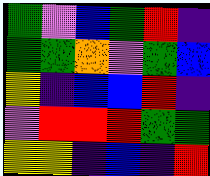[["green", "violet", "blue", "green", "red", "indigo"], ["green", "green", "orange", "violet", "green", "blue"], ["yellow", "indigo", "blue", "blue", "red", "indigo"], ["violet", "red", "red", "red", "green", "green"], ["yellow", "yellow", "indigo", "blue", "indigo", "red"]]